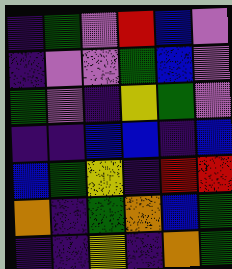[["indigo", "green", "violet", "red", "blue", "violet"], ["indigo", "violet", "violet", "green", "blue", "violet"], ["green", "violet", "indigo", "yellow", "green", "violet"], ["indigo", "indigo", "blue", "blue", "indigo", "blue"], ["blue", "green", "yellow", "indigo", "red", "red"], ["orange", "indigo", "green", "orange", "blue", "green"], ["indigo", "indigo", "yellow", "indigo", "orange", "green"]]